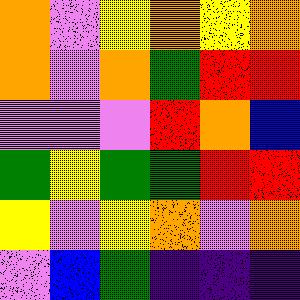[["orange", "violet", "yellow", "orange", "yellow", "orange"], ["orange", "violet", "orange", "green", "red", "red"], ["violet", "violet", "violet", "red", "orange", "blue"], ["green", "yellow", "green", "green", "red", "red"], ["yellow", "violet", "yellow", "orange", "violet", "orange"], ["violet", "blue", "green", "indigo", "indigo", "indigo"]]